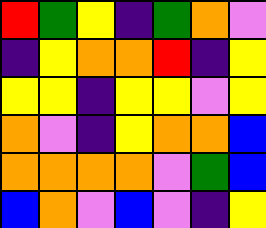[["red", "green", "yellow", "indigo", "green", "orange", "violet"], ["indigo", "yellow", "orange", "orange", "red", "indigo", "yellow"], ["yellow", "yellow", "indigo", "yellow", "yellow", "violet", "yellow"], ["orange", "violet", "indigo", "yellow", "orange", "orange", "blue"], ["orange", "orange", "orange", "orange", "violet", "green", "blue"], ["blue", "orange", "violet", "blue", "violet", "indigo", "yellow"]]